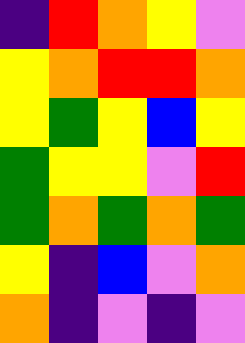[["indigo", "red", "orange", "yellow", "violet"], ["yellow", "orange", "red", "red", "orange"], ["yellow", "green", "yellow", "blue", "yellow"], ["green", "yellow", "yellow", "violet", "red"], ["green", "orange", "green", "orange", "green"], ["yellow", "indigo", "blue", "violet", "orange"], ["orange", "indigo", "violet", "indigo", "violet"]]